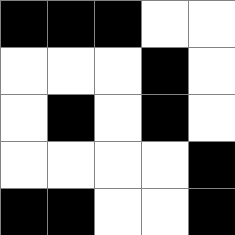[["black", "black", "black", "white", "white"], ["white", "white", "white", "black", "white"], ["white", "black", "white", "black", "white"], ["white", "white", "white", "white", "black"], ["black", "black", "white", "white", "black"]]